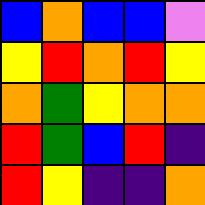[["blue", "orange", "blue", "blue", "violet"], ["yellow", "red", "orange", "red", "yellow"], ["orange", "green", "yellow", "orange", "orange"], ["red", "green", "blue", "red", "indigo"], ["red", "yellow", "indigo", "indigo", "orange"]]